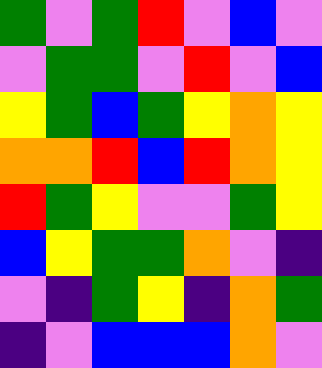[["green", "violet", "green", "red", "violet", "blue", "violet"], ["violet", "green", "green", "violet", "red", "violet", "blue"], ["yellow", "green", "blue", "green", "yellow", "orange", "yellow"], ["orange", "orange", "red", "blue", "red", "orange", "yellow"], ["red", "green", "yellow", "violet", "violet", "green", "yellow"], ["blue", "yellow", "green", "green", "orange", "violet", "indigo"], ["violet", "indigo", "green", "yellow", "indigo", "orange", "green"], ["indigo", "violet", "blue", "blue", "blue", "orange", "violet"]]